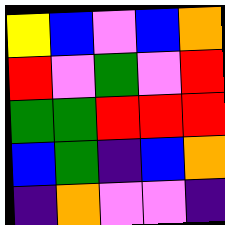[["yellow", "blue", "violet", "blue", "orange"], ["red", "violet", "green", "violet", "red"], ["green", "green", "red", "red", "red"], ["blue", "green", "indigo", "blue", "orange"], ["indigo", "orange", "violet", "violet", "indigo"]]